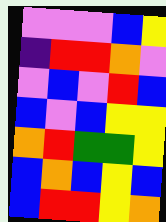[["violet", "violet", "violet", "blue", "yellow"], ["indigo", "red", "red", "orange", "violet"], ["violet", "blue", "violet", "red", "blue"], ["blue", "violet", "blue", "yellow", "yellow"], ["orange", "red", "green", "green", "yellow"], ["blue", "orange", "blue", "yellow", "blue"], ["blue", "red", "red", "yellow", "orange"]]